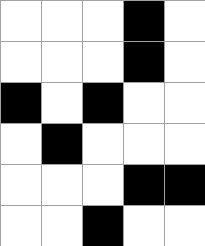[["white", "white", "white", "black", "white"], ["white", "white", "white", "black", "white"], ["black", "white", "black", "white", "white"], ["white", "black", "white", "white", "white"], ["white", "white", "white", "black", "black"], ["white", "white", "black", "white", "white"]]